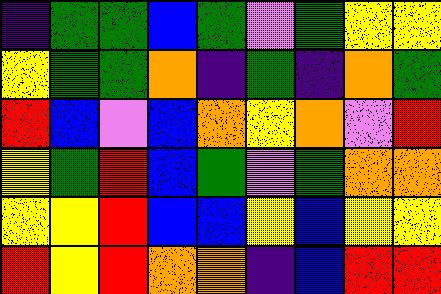[["indigo", "green", "green", "blue", "green", "violet", "green", "yellow", "yellow"], ["yellow", "green", "green", "orange", "indigo", "green", "indigo", "orange", "green"], ["red", "blue", "violet", "blue", "orange", "yellow", "orange", "violet", "red"], ["yellow", "green", "red", "blue", "green", "violet", "green", "orange", "orange"], ["yellow", "yellow", "red", "blue", "blue", "yellow", "blue", "yellow", "yellow"], ["red", "yellow", "red", "orange", "orange", "indigo", "blue", "red", "red"]]